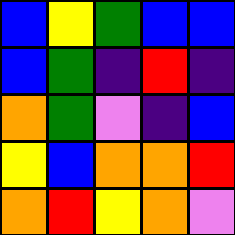[["blue", "yellow", "green", "blue", "blue"], ["blue", "green", "indigo", "red", "indigo"], ["orange", "green", "violet", "indigo", "blue"], ["yellow", "blue", "orange", "orange", "red"], ["orange", "red", "yellow", "orange", "violet"]]